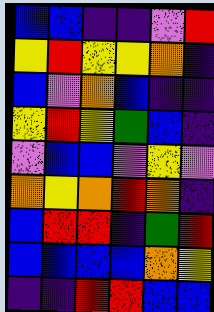[["blue", "blue", "indigo", "indigo", "violet", "red"], ["yellow", "red", "yellow", "yellow", "orange", "indigo"], ["blue", "violet", "orange", "blue", "indigo", "indigo"], ["yellow", "red", "yellow", "green", "blue", "indigo"], ["violet", "blue", "blue", "violet", "yellow", "violet"], ["orange", "yellow", "orange", "red", "orange", "indigo"], ["blue", "red", "red", "indigo", "green", "red"], ["blue", "blue", "blue", "blue", "orange", "yellow"], ["indigo", "indigo", "red", "red", "blue", "blue"]]